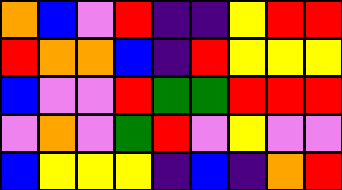[["orange", "blue", "violet", "red", "indigo", "indigo", "yellow", "red", "red"], ["red", "orange", "orange", "blue", "indigo", "red", "yellow", "yellow", "yellow"], ["blue", "violet", "violet", "red", "green", "green", "red", "red", "red"], ["violet", "orange", "violet", "green", "red", "violet", "yellow", "violet", "violet"], ["blue", "yellow", "yellow", "yellow", "indigo", "blue", "indigo", "orange", "red"]]